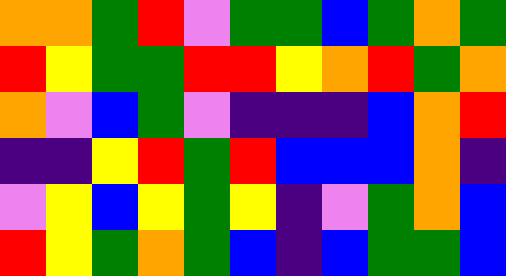[["orange", "orange", "green", "red", "violet", "green", "green", "blue", "green", "orange", "green"], ["red", "yellow", "green", "green", "red", "red", "yellow", "orange", "red", "green", "orange"], ["orange", "violet", "blue", "green", "violet", "indigo", "indigo", "indigo", "blue", "orange", "red"], ["indigo", "indigo", "yellow", "red", "green", "red", "blue", "blue", "blue", "orange", "indigo"], ["violet", "yellow", "blue", "yellow", "green", "yellow", "indigo", "violet", "green", "orange", "blue"], ["red", "yellow", "green", "orange", "green", "blue", "indigo", "blue", "green", "green", "blue"]]